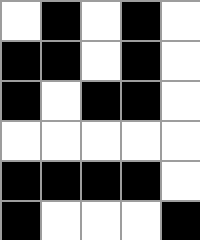[["white", "black", "white", "black", "white"], ["black", "black", "white", "black", "white"], ["black", "white", "black", "black", "white"], ["white", "white", "white", "white", "white"], ["black", "black", "black", "black", "white"], ["black", "white", "white", "white", "black"]]